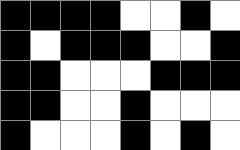[["black", "black", "black", "black", "white", "white", "black", "white"], ["black", "white", "black", "black", "black", "white", "white", "black"], ["black", "black", "white", "white", "white", "black", "black", "black"], ["black", "black", "white", "white", "black", "white", "white", "white"], ["black", "white", "white", "white", "black", "white", "black", "white"]]